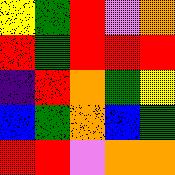[["yellow", "green", "red", "violet", "orange"], ["red", "green", "red", "red", "red"], ["indigo", "red", "orange", "green", "yellow"], ["blue", "green", "orange", "blue", "green"], ["red", "red", "violet", "orange", "orange"]]